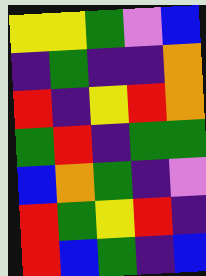[["yellow", "yellow", "green", "violet", "blue"], ["indigo", "green", "indigo", "indigo", "orange"], ["red", "indigo", "yellow", "red", "orange"], ["green", "red", "indigo", "green", "green"], ["blue", "orange", "green", "indigo", "violet"], ["red", "green", "yellow", "red", "indigo"], ["red", "blue", "green", "indigo", "blue"]]